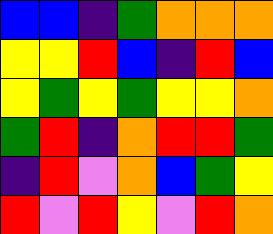[["blue", "blue", "indigo", "green", "orange", "orange", "orange"], ["yellow", "yellow", "red", "blue", "indigo", "red", "blue"], ["yellow", "green", "yellow", "green", "yellow", "yellow", "orange"], ["green", "red", "indigo", "orange", "red", "red", "green"], ["indigo", "red", "violet", "orange", "blue", "green", "yellow"], ["red", "violet", "red", "yellow", "violet", "red", "orange"]]